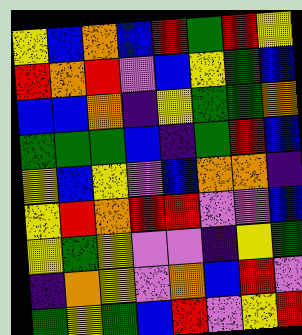[["yellow", "blue", "orange", "blue", "red", "green", "red", "yellow"], ["red", "orange", "red", "violet", "blue", "yellow", "green", "blue"], ["blue", "blue", "orange", "indigo", "yellow", "green", "green", "orange"], ["green", "green", "green", "blue", "indigo", "green", "red", "blue"], ["yellow", "blue", "yellow", "violet", "blue", "orange", "orange", "indigo"], ["yellow", "red", "orange", "red", "red", "violet", "violet", "blue"], ["yellow", "green", "yellow", "violet", "violet", "indigo", "yellow", "green"], ["indigo", "orange", "yellow", "violet", "orange", "blue", "red", "violet"], ["green", "yellow", "green", "blue", "red", "violet", "yellow", "red"]]